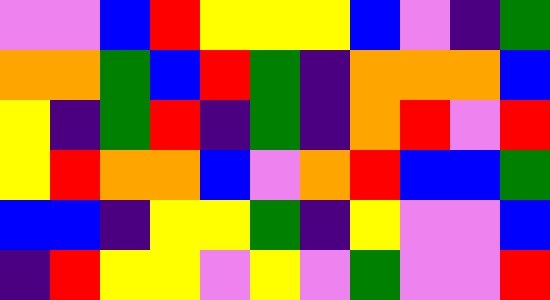[["violet", "violet", "blue", "red", "yellow", "yellow", "yellow", "blue", "violet", "indigo", "green"], ["orange", "orange", "green", "blue", "red", "green", "indigo", "orange", "orange", "orange", "blue"], ["yellow", "indigo", "green", "red", "indigo", "green", "indigo", "orange", "red", "violet", "red"], ["yellow", "red", "orange", "orange", "blue", "violet", "orange", "red", "blue", "blue", "green"], ["blue", "blue", "indigo", "yellow", "yellow", "green", "indigo", "yellow", "violet", "violet", "blue"], ["indigo", "red", "yellow", "yellow", "violet", "yellow", "violet", "green", "violet", "violet", "red"]]